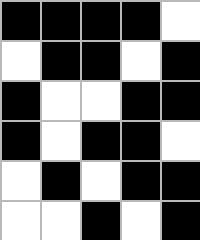[["black", "black", "black", "black", "white"], ["white", "black", "black", "white", "black"], ["black", "white", "white", "black", "black"], ["black", "white", "black", "black", "white"], ["white", "black", "white", "black", "black"], ["white", "white", "black", "white", "black"]]